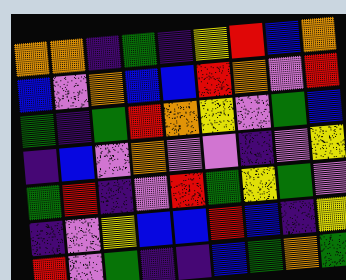[["orange", "orange", "indigo", "green", "indigo", "yellow", "red", "blue", "orange"], ["blue", "violet", "orange", "blue", "blue", "red", "orange", "violet", "red"], ["green", "indigo", "green", "red", "orange", "yellow", "violet", "green", "blue"], ["indigo", "blue", "violet", "orange", "violet", "violet", "indigo", "violet", "yellow"], ["green", "red", "indigo", "violet", "red", "green", "yellow", "green", "violet"], ["indigo", "violet", "yellow", "blue", "blue", "red", "blue", "indigo", "yellow"], ["red", "violet", "green", "indigo", "indigo", "blue", "green", "orange", "green"]]